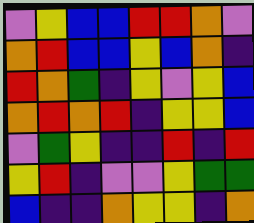[["violet", "yellow", "blue", "blue", "red", "red", "orange", "violet"], ["orange", "red", "blue", "blue", "yellow", "blue", "orange", "indigo"], ["red", "orange", "green", "indigo", "yellow", "violet", "yellow", "blue"], ["orange", "red", "orange", "red", "indigo", "yellow", "yellow", "blue"], ["violet", "green", "yellow", "indigo", "indigo", "red", "indigo", "red"], ["yellow", "red", "indigo", "violet", "violet", "yellow", "green", "green"], ["blue", "indigo", "indigo", "orange", "yellow", "yellow", "indigo", "orange"]]